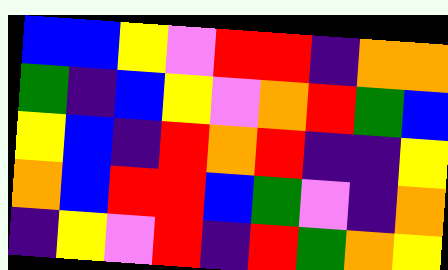[["blue", "blue", "yellow", "violet", "red", "red", "indigo", "orange", "orange"], ["green", "indigo", "blue", "yellow", "violet", "orange", "red", "green", "blue"], ["yellow", "blue", "indigo", "red", "orange", "red", "indigo", "indigo", "yellow"], ["orange", "blue", "red", "red", "blue", "green", "violet", "indigo", "orange"], ["indigo", "yellow", "violet", "red", "indigo", "red", "green", "orange", "yellow"]]